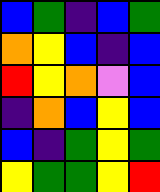[["blue", "green", "indigo", "blue", "green"], ["orange", "yellow", "blue", "indigo", "blue"], ["red", "yellow", "orange", "violet", "blue"], ["indigo", "orange", "blue", "yellow", "blue"], ["blue", "indigo", "green", "yellow", "green"], ["yellow", "green", "green", "yellow", "red"]]